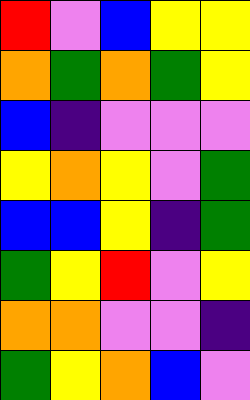[["red", "violet", "blue", "yellow", "yellow"], ["orange", "green", "orange", "green", "yellow"], ["blue", "indigo", "violet", "violet", "violet"], ["yellow", "orange", "yellow", "violet", "green"], ["blue", "blue", "yellow", "indigo", "green"], ["green", "yellow", "red", "violet", "yellow"], ["orange", "orange", "violet", "violet", "indigo"], ["green", "yellow", "orange", "blue", "violet"]]